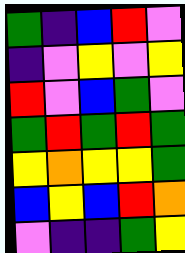[["green", "indigo", "blue", "red", "violet"], ["indigo", "violet", "yellow", "violet", "yellow"], ["red", "violet", "blue", "green", "violet"], ["green", "red", "green", "red", "green"], ["yellow", "orange", "yellow", "yellow", "green"], ["blue", "yellow", "blue", "red", "orange"], ["violet", "indigo", "indigo", "green", "yellow"]]